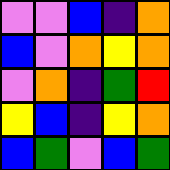[["violet", "violet", "blue", "indigo", "orange"], ["blue", "violet", "orange", "yellow", "orange"], ["violet", "orange", "indigo", "green", "red"], ["yellow", "blue", "indigo", "yellow", "orange"], ["blue", "green", "violet", "blue", "green"]]